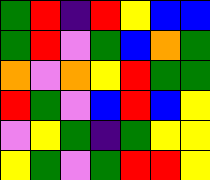[["green", "red", "indigo", "red", "yellow", "blue", "blue"], ["green", "red", "violet", "green", "blue", "orange", "green"], ["orange", "violet", "orange", "yellow", "red", "green", "green"], ["red", "green", "violet", "blue", "red", "blue", "yellow"], ["violet", "yellow", "green", "indigo", "green", "yellow", "yellow"], ["yellow", "green", "violet", "green", "red", "red", "yellow"]]